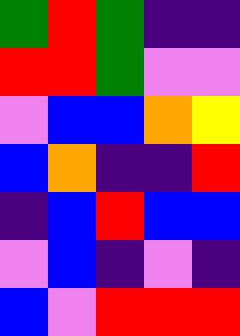[["green", "red", "green", "indigo", "indigo"], ["red", "red", "green", "violet", "violet"], ["violet", "blue", "blue", "orange", "yellow"], ["blue", "orange", "indigo", "indigo", "red"], ["indigo", "blue", "red", "blue", "blue"], ["violet", "blue", "indigo", "violet", "indigo"], ["blue", "violet", "red", "red", "red"]]